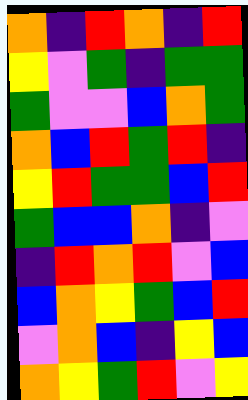[["orange", "indigo", "red", "orange", "indigo", "red"], ["yellow", "violet", "green", "indigo", "green", "green"], ["green", "violet", "violet", "blue", "orange", "green"], ["orange", "blue", "red", "green", "red", "indigo"], ["yellow", "red", "green", "green", "blue", "red"], ["green", "blue", "blue", "orange", "indigo", "violet"], ["indigo", "red", "orange", "red", "violet", "blue"], ["blue", "orange", "yellow", "green", "blue", "red"], ["violet", "orange", "blue", "indigo", "yellow", "blue"], ["orange", "yellow", "green", "red", "violet", "yellow"]]